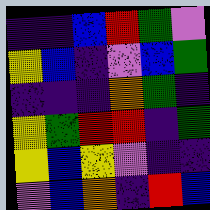[["indigo", "indigo", "blue", "red", "green", "violet"], ["yellow", "blue", "indigo", "violet", "blue", "green"], ["indigo", "indigo", "indigo", "orange", "green", "indigo"], ["yellow", "green", "red", "red", "indigo", "green"], ["yellow", "blue", "yellow", "violet", "indigo", "indigo"], ["violet", "blue", "orange", "indigo", "red", "blue"]]